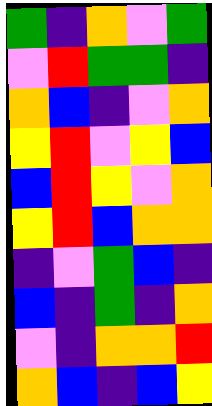[["green", "indigo", "orange", "violet", "green"], ["violet", "red", "green", "green", "indigo"], ["orange", "blue", "indigo", "violet", "orange"], ["yellow", "red", "violet", "yellow", "blue"], ["blue", "red", "yellow", "violet", "orange"], ["yellow", "red", "blue", "orange", "orange"], ["indigo", "violet", "green", "blue", "indigo"], ["blue", "indigo", "green", "indigo", "orange"], ["violet", "indigo", "orange", "orange", "red"], ["orange", "blue", "indigo", "blue", "yellow"]]